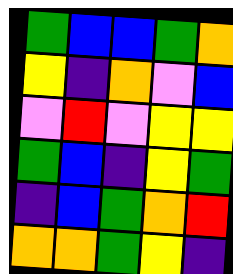[["green", "blue", "blue", "green", "orange"], ["yellow", "indigo", "orange", "violet", "blue"], ["violet", "red", "violet", "yellow", "yellow"], ["green", "blue", "indigo", "yellow", "green"], ["indigo", "blue", "green", "orange", "red"], ["orange", "orange", "green", "yellow", "indigo"]]